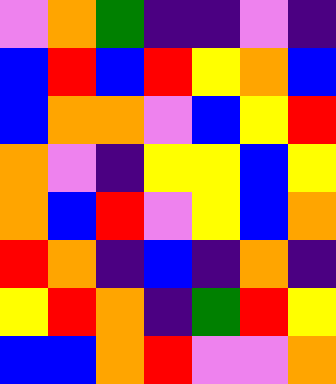[["violet", "orange", "green", "indigo", "indigo", "violet", "indigo"], ["blue", "red", "blue", "red", "yellow", "orange", "blue"], ["blue", "orange", "orange", "violet", "blue", "yellow", "red"], ["orange", "violet", "indigo", "yellow", "yellow", "blue", "yellow"], ["orange", "blue", "red", "violet", "yellow", "blue", "orange"], ["red", "orange", "indigo", "blue", "indigo", "orange", "indigo"], ["yellow", "red", "orange", "indigo", "green", "red", "yellow"], ["blue", "blue", "orange", "red", "violet", "violet", "orange"]]